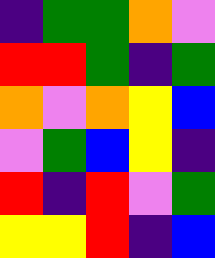[["indigo", "green", "green", "orange", "violet"], ["red", "red", "green", "indigo", "green"], ["orange", "violet", "orange", "yellow", "blue"], ["violet", "green", "blue", "yellow", "indigo"], ["red", "indigo", "red", "violet", "green"], ["yellow", "yellow", "red", "indigo", "blue"]]